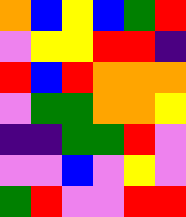[["orange", "blue", "yellow", "blue", "green", "red"], ["violet", "yellow", "yellow", "red", "red", "indigo"], ["red", "blue", "red", "orange", "orange", "orange"], ["violet", "green", "green", "orange", "orange", "yellow"], ["indigo", "indigo", "green", "green", "red", "violet"], ["violet", "violet", "blue", "violet", "yellow", "violet"], ["green", "red", "violet", "violet", "red", "red"]]